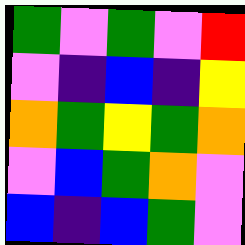[["green", "violet", "green", "violet", "red"], ["violet", "indigo", "blue", "indigo", "yellow"], ["orange", "green", "yellow", "green", "orange"], ["violet", "blue", "green", "orange", "violet"], ["blue", "indigo", "blue", "green", "violet"]]